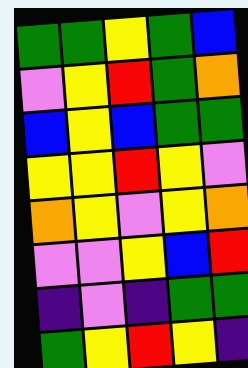[["green", "green", "yellow", "green", "blue"], ["violet", "yellow", "red", "green", "orange"], ["blue", "yellow", "blue", "green", "green"], ["yellow", "yellow", "red", "yellow", "violet"], ["orange", "yellow", "violet", "yellow", "orange"], ["violet", "violet", "yellow", "blue", "red"], ["indigo", "violet", "indigo", "green", "green"], ["green", "yellow", "red", "yellow", "indigo"]]